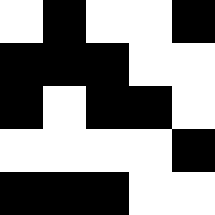[["white", "black", "white", "white", "black"], ["black", "black", "black", "white", "white"], ["black", "white", "black", "black", "white"], ["white", "white", "white", "white", "black"], ["black", "black", "black", "white", "white"]]